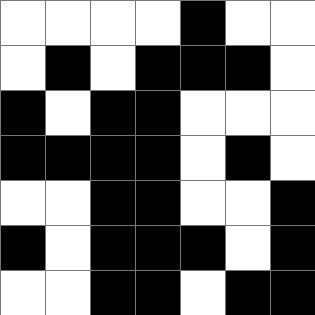[["white", "white", "white", "white", "black", "white", "white"], ["white", "black", "white", "black", "black", "black", "white"], ["black", "white", "black", "black", "white", "white", "white"], ["black", "black", "black", "black", "white", "black", "white"], ["white", "white", "black", "black", "white", "white", "black"], ["black", "white", "black", "black", "black", "white", "black"], ["white", "white", "black", "black", "white", "black", "black"]]